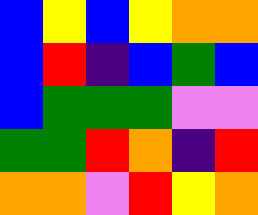[["blue", "yellow", "blue", "yellow", "orange", "orange"], ["blue", "red", "indigo", "blue", "green", "blue"], ["blue", "green", "green", "green", "violet", "violet"], ["green", "green", "red", "orange", "indigo", "red"], ["orange", "orange", "violet", "red", "yellow", "orange"]]